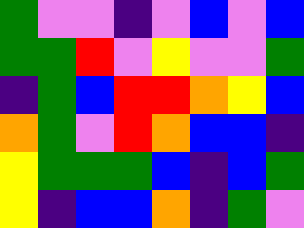[["green", "violet", "violet", "indigo", "violet", "blue", "violet", "blue"], ["green", "green", "red", "violet", "yellow", "violet", "violet", "green"], ["indigo", "green", "blue", "red", "red", "orange", "yellow", "blue"], ["orange", "green", "violet", "red", "orange", "blue", "blue", "indigo"], ["yellow", "green", "green", "green", "blue", "indigo", "blue", "green"], ["yellow", "indigo", "blue", "blue", "orange", "indigo", "green", "violet"]]